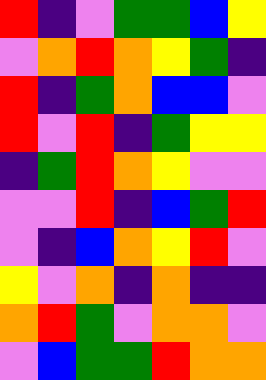[["red", "indigo", "violet", "green", "green", "blue", "yellow"], ["violet", "orange", "red", "orange", "yellow", "green", "indigo"], ["red", "indigo", "green", "orange", "blue", "blue", "violet"], ["red", "violet", "red", "indigo", "green", "yellow", "yellow"], ["indigo", "green", "red", "orange", "yellow", "violet", "violet"], ["violet", "violet", "red", "indigo", "blue", "green", "red"], ["violet", "indigo", "blue", "orange", "yellow", "red", "violet"], ["yellow", "violet", "orange", "indigo", "orange", "indigo", "indigo"], ["orange", "red", "green", "violet", "orange", "orange", "violet"], ["violet", "blue", "green", "green", "red", "orange", "orange"]]